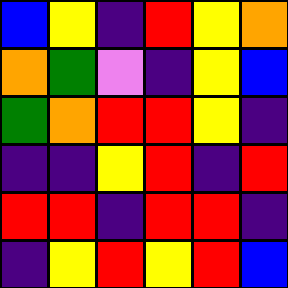[["blue", "yellow", "indigo", "red", "yellow", "orange"], ["orange", "green", "violet", "indigo", "yellow", "blue"], ["green", "orange", "red", "red", "yellow", "indigo"], ["indigo", "indigo", "yellow", "red", "indigo", "red"], ["red", "red", "indigo", "red", "red", "indigo"], ["indigo", "yellow", "red", "yellow", "red", "blue"]]